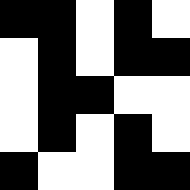[["black", "black", "white", "black", "white"], ["white", "black", "white", "black", "black"], ["white", "black", "black", "white", "white"], ["white", "black", "white", "black", "white"], ["black", "white", "white", "black", "black"]]